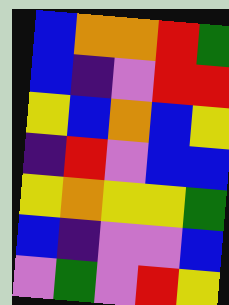[["blue", "orange", "orange", "red", "green"], ["blue", "indigo", "violet", "red", "red"], ["yellow", "blue", "orange", "blue", "yellow"], ["indigo", "red", "violet", "blue", "blue"], ["yellow", "orange", "yellow", "yellow", "green"], ["blue", "indigo", "violet", "violet", "blue"], ["violet", "green", "violet", "red", "yellow"]]